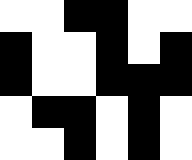[["white", "white", "black", "black", "white", "white"], ["black", "white", "white", "black", "white", "black"], ["black", "white", "white", "black", "black", "black"], ["white", "black", "black", "white", "black", "white"], ["white", "white", "black", "white", "black", "white"]]